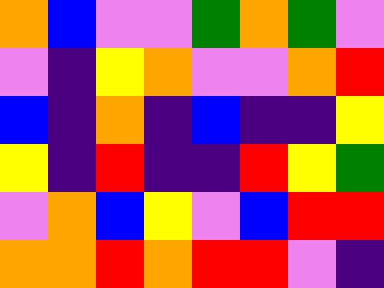[["orange", "blue", "violet", "violet", "green", "orange", "green", "violet"], ["violet", "indigo", "yellow", "orange", "violet", "violet", "orange", "red"], ["blue", "indigo", "orange", "indigo", "blue", "indigo", "indigo", "yellow"], ["yellow", "indigo", "red", "indigo", "indigo", "red", "yellow", "green"], ["violet", "orange", "blue", "yellow", "violet", "blue", "red", "red"], ["orange", "orange", "red", "orange", "red", "red", "violet", "indigo"]]